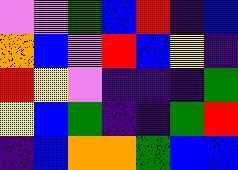[["violet", "violet", "green", "blue", "red", "indigo", "blue"], ["orange", "blue", "violet", "red", "blue", "yellow", "indigo"], ["red", "yellow", "violet", "indigo", "indigo", "indigo", "green"], ["yellow", "blue", "green", "indigo", "indigo", "green", "red"], ["indigo", "blue", "orange", "orange", "green", "blue", "blue"]]